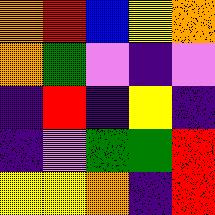[["orange", "red", "blue", "yellow", "orange"], ["orange", "green", "violet", "indigo", "violet"], ["indigo", "red", "indigo", "yellow", "indigo"], ["indigo", "violet", "green", "green", "red"], ["yellow", "yellow", "orange", "indigo", "red"]]